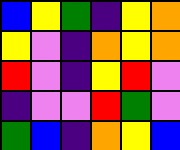[["blue", "yellow", "green", "indigo", "yellow", "orange"], ["yellow", "violet", "indigo", "orange", "yellow", "orange"], ["red", "violet", "indigo", "yellow", "red", "violet"], ["indigo", "violet", "violet", "red", "green", "violet"], ["green", "blue", "indigo", "orange", "yellow", "blue"]]